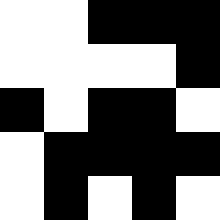[["white", "white", "black", "black", "black"], ["white", "white", "white", "white", "black"], ["black", "white", "black", "black", "white"], ["white", "black", "black", "black", "black"], ["white", "black", "white", "black", "white"]]